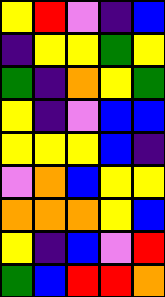[["yellow", "red", "violet", "indigo", "blue"], ["indigo", "yellow", "yellow", "green", "yellow"], ["green", "indigo", "orange", "yellow", "green"], ["yellow", "indigo", "violet", "blue", "blue"], ["yellow", "yellow", "yellow", "blue", "indigo"], ["violet", "orange", "blue", "yellow", "yellow"], ["orange", "orange", "orange", "yellow", "blue"], ["yellow", "indigo", "blue", "violet", "red"], ["green", "blue", "red", "red", "orange"]]